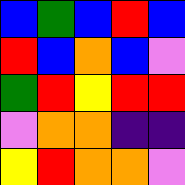[["blue", "green", "blue", "red", "blue"], ["red", "blue", "orange", "blue", "violet"], ["green", "red", "yellow", "red", "red"], ["violet", "orange", "orange", "indigo", "indigo"], ["yellow", "red", "orange", "orange", "violet"]]